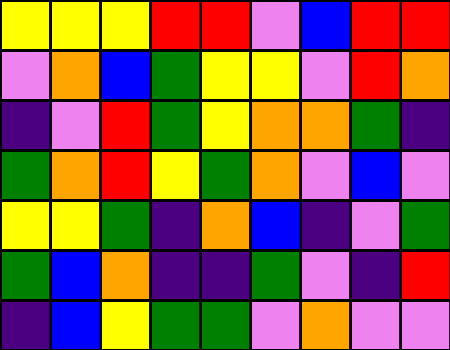[["yellow", "yellow", "yellow", "red", "red", "violet", "blue", "red", "red"], ["violet", "orange", "blue", "green", "yellow", "yellow", "violet", "red", "orange"], ["indigo", "violet", "red", "green", "yellow", "orange", "orange", "green", "indigo"], ["green", "orange", "red", "yellow", "green", "orange", "violet", "blue", "violet"], ["yellow", "yellow", "green", "indigo", "orange", "blue", "indigo", "violet", "green"], ["green", "blue", "orange", "indigo", "indigo", "green", "violet", "indigo", "red"], ["indigo", "blue", "yellow", "green", "green", "violet", "orange", "violet", "violet"]]